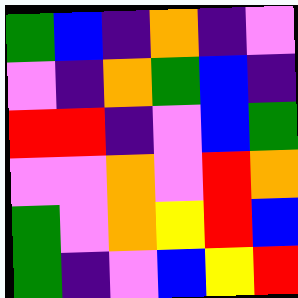[["green", "blue", "indigo", "orange", "indigo", "violet"], ["violet", "indigo", "orange", "green", "blue", "indigo"], ["red", "red", "indigo", "violet", "blue", "green"], ["violet", "violet", "orange", "violet", "red", "orange"], ["green", "violet", "orange", "yellow", "red", "blue"], ["green", "indigo", "violet", "blue", "yellow", "red"]]